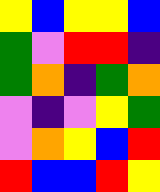[["yellow", "blue", "yellow", "yellow", "blue"], ["green", "violet", "red", "red", "indigo"], ["green", "orange", "indigo", "green", "orange"], ["violet", "indigo", "violet", "yellow", "green"], ["violet", "orange", "yellow", "blue", "red"], ["red", "blue", "blue", "red", "yellow"]]